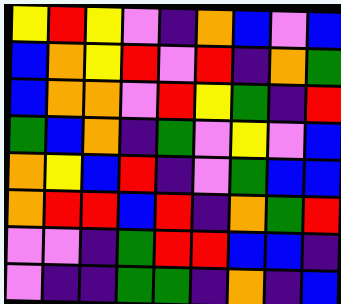[["yellow", "red", "yellow", "violet", "indigo", "orange", "blue", "violet", "blue"], ["blue", "orange", "yellow", "red", "violet", "red", "indigo", "orange", "green"], ["blue", "orange", "orange", "violet", "red", "yellow", "green", "indigo", "red"], ["green", "blue", "orange", "indigo", "green", "violet", "yellow", "violet", "blue"], ["orange", "yellow", "blue", "red", "indigo", "violet", "green", "blue", "blue"], ["orange", "red", "red", "blue", "red", "indigo", "orange", "green", "red"], ["violet", "violet", "indigo", "green", "red", "red", "blue", "blue", "indigo"], ["violet", "indigo", "indigo", "green", "green", "indigo", "orange", "indigo", "blue"]]